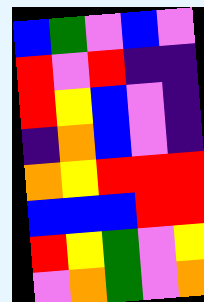[["blue", "green", "violet", "blue", "violet"], ["red", "violet", "red", "indigo", "indigo"], ["red", "yellow", "blue", "violet", "indigo"], ["indigo", "orange", "blue", "violet", "indigo"], ["orange", "yellow", "red", "red", "red"], ["blue", "blue", "blue", "red", "red"], ["red", "yellow", "green", "violet", "yellow"], ["violet", "orange", "green", "violet", "orange"]]